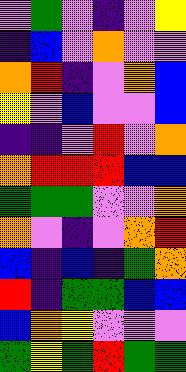[["violet", "green", "violet", "indigo", "violet", "yellow"], ["indigo", "blue", "violet", "orange", "violet", "violet"], ["orange", "red", "indigo", "violet", "orange", "blue"], ["yellow", "violet", "blue", "violet", "violet", "blue"], ["indigo", "indigo", "violet", "red", "violet", "orange"], ["orange", "red", "red", "red", "blue", "blue"], ["green", "green", "green", "violet", "violet", "orange"], ["orange", "violet", "indigo", "violet", "orange", "red"], ["blue", "indigo", "blue", "indigo", "green", "orange"], ["red", "indigo", "green", "green", "blue", "blue"], ["blue", "orange", "yellow", "violet", "violet", "violet"], ["green", "yellow", "green", "red", "green", "green"]]